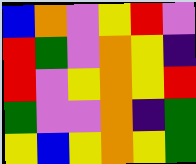[["blue", "orange", "violet", "yellow", "red", "violet"], ["red", "green", "violet", "orange", "yellow", "indigo"], ["red", "violet", "yellow", "orange", "yellow", "red"], ["green", "violet", "violet", "orange", "indigo", "green"], ["yellow", "blue", "yellow", "orange", "yellow", "green"]]